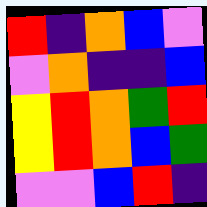[["red", "indigo", "orange", "blue", "violet"], ["violet", "orange", "indigo", "indigo", "blue"], ["yellow", "red", "orange", "green", "red"], ["yellow", "red", "orange", "blue", "green"], ["violet", "violet", "blue", "red", "indigo"]]